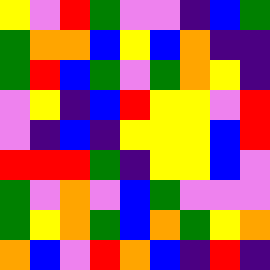[["yellow", "violet", "red", "green", "violet", "violet", "indigo", "blue", "green"], ["green", "orange", "orange", "blue", "yellow", "blue", "orange", "indigo", "indigo"], ["green", "red", "blue", "green", "violet", "green", "orange", "yellow", "indigo"], ["violet", "yellow", "indigo", "blue", "red", "yellow", "yellow", "violet", "red"], ["violet", "indigo", "blue", "indigo", "yellow", "yellow", "yellow", "blue", "red"], ["red", "red", "red", "green", "indigo", "yellow", "yellow", "blue", "violet"], ["green", "violet", "orange", "violet", "blue", "green", "violet", "violet", "violet"], ["green", "yellow", "orange", "green", "blue", "orange", "green", "yellow", "orange"], ["orange", "blue", "violet", "red", "orange", "blue", "indigo", "red", "indigo"]]